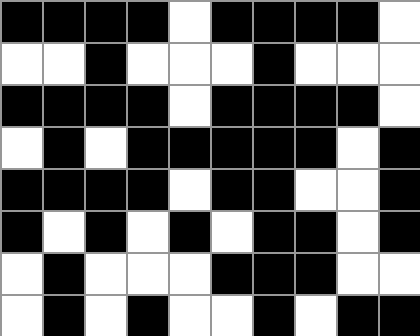[["black", "black", "black", "black", "white", "black", "black", "black", "black", "white"], ["white", "white", "black", "white", "white", "white", "black", "white", "white", "white"], ["black", "black", "black", "black", "white", "black", "black", "black", "black", "white"], ["white", "black", "white", "black", "black", "black", "black", "black", "white", "black"], ["black", "black", "black", "black", "white", "black", "black", "white", "white", "black"], ["black", "white", "black", "white", "black", "white", "black", "black", "white", "black"], ["white", "black", "white", "white", "white", "black", "black", "black", "white", "white"], ["white", "black", "white", "black", "white", "white", "black", "white", "black", "black"]]